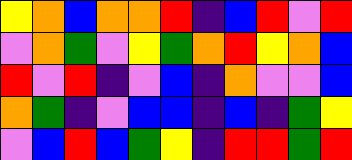[["yellow", "orange", "blue", "orange", "orange", "red", "indigo", "blue", "red", "violet", "red"], ["violet", "orange", "green", "violet", "yellow", "green", "orange", "red", "yellow", "orange", "blue"], ["red", "violet", "red", "indigo", "violet", "blue", "indigo", "orange", "violet", "violet", "blue"], ["orange", "green", "indigo", "violet", "blue", "blue", "indigo", "blue", "indigo", "green", "yellow"], ["violet", "blue", "red", "blue", "green", "yellow", "indigo", "red", "red", "green", "red"]]